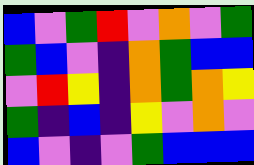[["blue", "violet", "green", "red", "violet", "orange", "violet", "green"], ["green", "blue", "violet", "indigo", "orange", "green", "blue", "blue"], ["violet", "red", "yellow", "indigo", "orange", "green", "orange", "yellow"], ["green", "indigo", "blue", "indigo", "yellow", "violet", "orange", "violet"], ["blue", "violet", "indigo", "violet", "green", "blue", "blue", "blue"]]